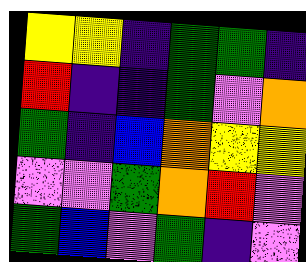[["yellow", "yellow", "indigo", "green", "green", "indigo"], ["red", "indigo", "indigo", "green", "violet", "orange"], ["green", "indigo", "blue", "orange", "yellow", "yellow"], ["violet", "violet", "green", "orange", "red", "violet"], ["green", "blue", "violet", "green", "indigo", "violet"]]